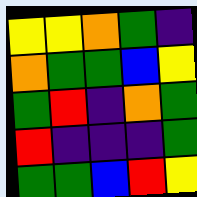[["yellow", "yellow", "orange", "green", "indigo"], ["orange", "green", "green", "blue", "yellow"], ["green", "red", "indigo", "orange", "green"], ["red", "indigo", "indigo", "indigo", "green"], ["green", "green", "blue", "red", "yellow"]]